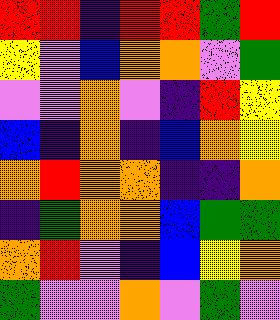[["red", "red", "indigo", "red", "red", "green", "red"], ["yellow", "violet", "blue", "orange", "orange", "violet", "green"], ["violet", "violet", "orange", "violet", "indigo", "red", "yellow"], ["blue", "indigo", "orange", "indigo", "blue", "orange", "yellow"], ["orange", "red", "orange", "orange", "indigo", "indigo", "orange"], ["indigo", "green", "orange", "orange", "blue", "green", "green"], ["orange", "red", "violet", "indigo", "blue", "yellow", "orange"], ["green", "violet", "violet", "orange", "violet", "green", "violet"]]